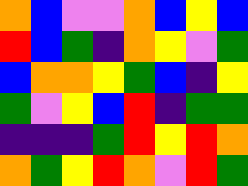[["orange", "blue", "violet", "violet", "orange", "blue", "yellow", "blue"], ["red", "blue", "green", "indigo", "orange", "yellow", "violet", "green"], ["blue", "orange", "orange", "yellow", "green", "blue", "indigo", "yellow"], ["green", "violet", "yellow", "blue", "red", "indigo", "green", "green"], ["indigo", "indigo", "indigo", "green", "red", "yellow", "red", "orange"], ["orange", "green", "yellow", "red", "orange", "violet", "red", "green"]]